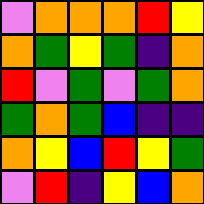[["violet", "orange", "orange", "orange", "red", "yellow"], ["orange", "green", "yellow", "green", "indigo", "orange"], ["red", "violet", "green", "violet", "green", "orange"], ["green", "orange", "green", "blue", "indigo", "indigo"], ["orange", "yellow", "blue", "red", "yellow", "green"], ["violet", "red", "indigo", "yellow", "blue", "orange"]]